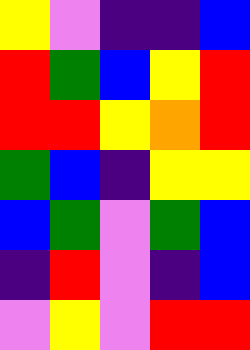[["yellow", "violet", "indigo", "indigo", "blue"], ["red", "green", "blue", "yellow", "red"], ["red", "red", "yellow", "orange", "red"], ["green", "blue", "indigo", "yellow", "yellow"], ["blue", "green", "violet", "green", "blue"], ["indigo", "red", "violet", "indigo", "blue"], ["violet", "yellow", "violet", "red", "red"]]